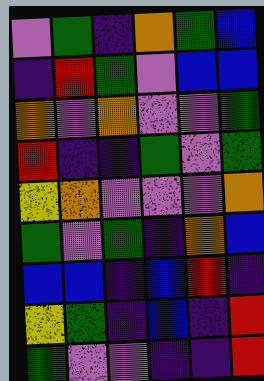[["violet", "green", "indigo", "orange", "green", "blue"], ["indigo", "red", "green", "violet", "blue", "blue"], ["orange", "violet", "orange", "violet", "violet", "green"], ["red", "indigo", "indigo", "green", "violet", "green"], ["yellow", "orange", "violet", "violet", "violet", "orange"], ["green", "violet", "green", "indigo", "orange", "blue"], ["blue", "blue", "indigo", "blue", "red", "indigo"], ["yellow", "green", "indigo", "blue", "indigo", "red"], ["green", "violet", "violet", "indigo", "indigo", "red"]]